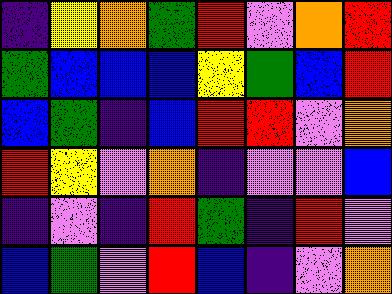[["indigo", "yellow", "orange", "green", "red", "violet", "orange", "red"], ["green", "blue", "blue", "blue", "yellow", "green", "blue", "red"], ["blue", "green", "indigo", "blue", "red", "red", "violet", "orange"], ["red", "yellow", "violet", "orange", "indigo", "violet", "violet", "blue"], ["indigo", "violet", "indigo", "red", "green", "indigo", "red", "violet"], ["blue", "green", "violet", "red", "blue", "indigo", "violet", "orange"]]